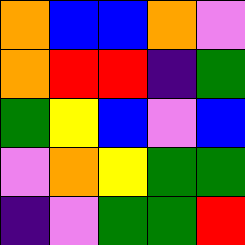[["orange", "blue", "blue", "orange", "violet"], ["orange", "red", "red", "indigo", "green"], ["green", "yellow", "blue", "violet", "blue"], ["violet", "orange", "yellow", "green", "green"], ["indigo", "violet", "green", "green", "red"]]